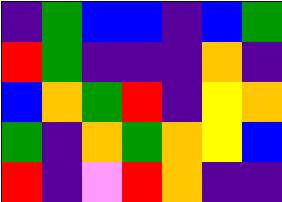[["indigo", "green", "blue", "blue", "indigo", "blue", "green"], ["red", "green", "indigo", "indigo", "indigo", "orange", "indigo"], ["blue", "orange", "green", "red", "indigo", "yellow", "orange"], ["green", "indigo", "orange", "green", "orange", "yellow", "blue"], ["red", "indigo", "violet", "red", "orange", "indigo", "indigo"]]